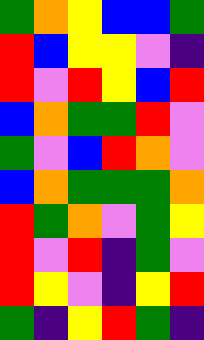[["green", "orange", "yellow", "blue", "blue", "green"], ["red", "blue", "yellow", "yellow", "violet", "indigo"], ["red", "violet", "red", "yellow", "blue", "red"], ["blue", "orange", "green", "green", "red", "violet"], ["green", "violet", "blue", "red", "orange", "violet"], ["blue", "orange", "green", "green", "green", "orange"], ["red", "green", "orange", "violet", "green", "yellow"], ["red", "violet", "red", "indigo", "green", "violet"], ["red", "yellow", "violet", "indigo", "yellow", "red"], ["green", "indigo", "yellow", "red", "green", "indigo"]]